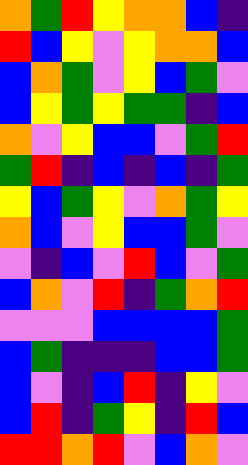[["orange", "green", "red", "yellow", "orange", "orange", "blue", "indigo"], ["red", "blue", "yellow", "violet", "yellow", "orange", "orange", "blue"], ["blue", "orange", "green", "violet", "yellow", "blue", "green", "violet"], ["blue", "yellow", "green", "yellow", "green", "green", "indigo", "blue"], ["orange", "violet", "yellow", "blue", "blue", "violet", "green", "red"], ["green", "red", "indigo", "blue", "indigo", "blue", "indigo", "green"], ["yellow", "blue", "green", "yellow", "violet", "orange", "green", "yellow"], ["orange", "blue", "violet", "yellow", "blue", "blue", "green", "violet"], ["violet", "indigo", "blue", "violet", "red", "blue", "violet", "green"], ["blue", "orange", "violet", "red", "indigo", "green", "orange", "red"], ["violet", "violet", "violet", "blue", "blue", "blue", "blue", "green"], ["blue", "green", "indigo", "indigo", "indigo", "blue", "blue", "green"], ["blue", "violet", "indigo", "blue", "red", "indigo", "yellow", "violet"], ["blue", "red", "indigo", "green", "yellow", "indigo", "red", "blue"], ["red", "red", "orange", "red", "violet", "blue", "orange", "violet"]]